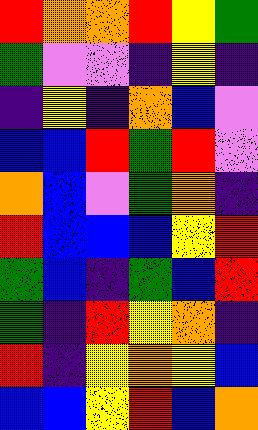[["red", "orange", "orange", "red", "yellow", "green"], ["green", "violet", "violet", "indigo", "yellow", "indigo"], ["indigo", "yellow", "indigo", "orange", "blue", "violet"], ["blue", "blue", "red", "green", "red", "violet"], ["orange", "blue", "violet", "green", "orange", "indigo"], ["red", "blue", "blue", "blue", "yellow", "red"], ["green", "blue", "indigo", "green", "blue", "red"], ["green", "indigo", "red", "yellow", "orange", "indigo"], ["red", "indigo", "yellow", "orange", "yellow", "blue"], ["blue", "blue", "yellow", "red", "blue", "orange"]]